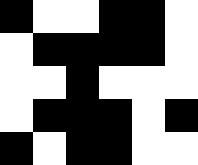[["black", "white", "white", "black", "black", "white"], ["white", "black", "black", "black", "black", "white"], ["white", "white", "black", "white", "white", "white"], ["white", "black", "black", "black", "white", "black"], ["black", "white", "black", "black", "white", "white"]]